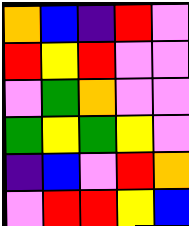[["orange", "blue", "indigo", "red", "violet"], ["red", "yellow", "red", "violet", "violet"], ["violet", "green", "orange", "violet", "violet"], ["green", "yellow", "green", "yellow", "violet"], ["indigo", "blue", "violet", "red", "orange"], ["violet", "red", "red", "yellow", "blue"]]